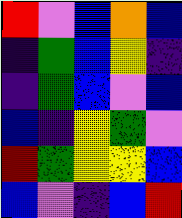[["red", "violet", "blue", "orange", "blue"], ["indigo", "green", "blue", "yellow", "indigo"], ["indigo", "green", "blue", "violet", "blue"], ["blue", "indigo", "yellow", "green", "violet"], ["red", "green", "yellow", "yellow", "blue"], ["blue", "violet", "indigo", "blue", "red"]]